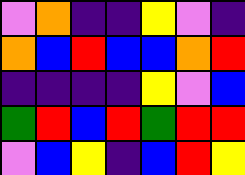[["violet", "orange", "indigo", "indigo", "yellow", "violet", "indigo"], ["orange", "blue", "red", "blue", "blue", "orange", "red"], ["indigo", "indigo", "indigo", "indigo", "yellow", "violet", "blue"], ["green", "red", "blue", "red", "green", "red", "red"], ["violet", "blue", "yellow", "indigo", "blue", "red", "yellow"]]